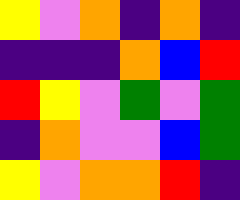[["yellow", "violet", "orange", "indigo", "orange", "indigo"], ["indigo", "indigo", "indigo", "orange", "blue", "red"], ["red", "yellow", "violet", "green", "violet", "green"], ["indigo", "orange", "violet", "violet", "blue", "green"], ["yellow", "violet", "orange", "orange", "red", "indigo"]]